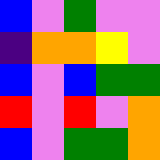[["blue", "violet", "green", "violet", "violet"], ["indigo", "orange", "orange", "yellow", "violet"], ["blue", "violet", "blue", "green", "green"], ["red", "violet", "red", "violet", "orange"], ["blue", "violet", "green", "green", "orange"]]